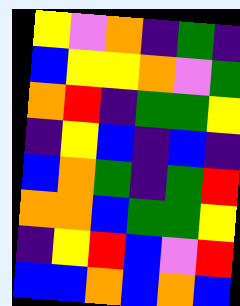[["yellow", "violet", "orange", "indigo", "green", "indigo"], ["blue", "yellow", "yellow", "orange", "violet", "green"], ["orange", "red", "indigo", "green", "green", "yellow"], ["indigo", "yellow", "blue", "indigo", "blue", "indigo"], ["blue", "orange", "green", "indigo", "green", "red"], ["orange", "orange", "blue", "green", "green", "yellow"], ["indigo", "yellow", "red", "blue", "violet", "red"], ["blue", "blue", "orange", "blue", "orange", "blue"]]